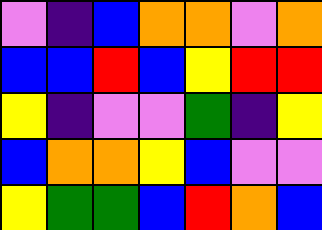[["violet", "indigo", "blue", "orange", "orange", "violet", "orange"], ["blue", "blue", "red", "blue", "yellow", "red", "red"], ["yellow", "indigo", "violet", "violet", "green", "indigo", "yellow"], ["blue", "orange", "orange", "yellow", "blue", "violet", "violet"], ["yellow", "green", "green", "blue", "red", "orange", "blue"]]